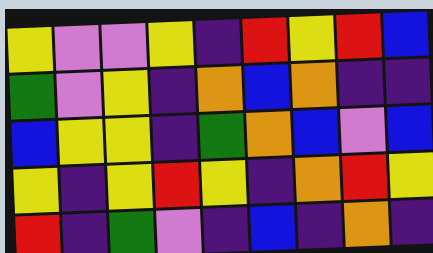[["yellow", "violet", "violet", "yellow", "indigo", "red", "yellow", "red", "blue"], ["green", "violet", "yellow", "indigo", "orange", "blue", "orange", "indigo", "indigo"], ["blue", "yellow", "yellow", "indigo", "green", "orange", "blue", "violet", "blue"], ["yellow", "indigo", "yellow", "red", "yellow", "indigo", "orange", "red", "yellow"], ["red", "indigo", "green", "violet", "indigo", "blue", "indigo", "orange", "indigo"]]